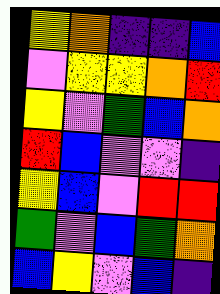[["yellow", "orange", "indigo", "indigo", "blue"], ["violet", "yellow", "yellow", "orange", "red"], ["yellow", "violet", "green", "blue", "orange"], ["red", "blue", "violet", "violet", "indigo"], ["yellow", "blue", "violet", "red", "red"], ["green", "violet", "blue", "green", "orange"], ["blue", "yellow", "violet", "blue", "indigo"]]